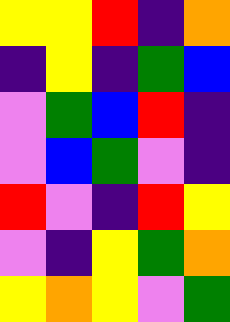[["yellow", "yellow", "red", "indigo", "orange"], ["indigo", "yellow", "indigo", "green", "blue"], ["violet", "green", "blue", "red", "indigo"], ["violet", "blue", "green", "violet", "indigo"], ["red", "violet", "indigo", "red", "yellow"], ["violet", "indigo", "yellow", "green", "orange"], ["yellow", "orange", "yellow", "violet", "green"]]